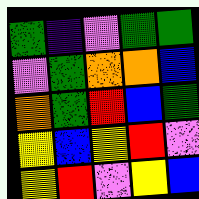[["green", "indigo", "violet", "green", "green"], ["violet", "green", "orange", "orange", "blue"], ["orange", "green", "red", "blue", "green"], ["yellow", "blue", "yellow", "red", "violet"], ["yellow", "red", "violet", "yellow", "blue"]]